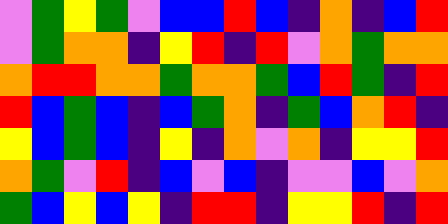[["violet", "green", "yellow", "green", "violet", "blue", "blue", "red", "blue", "indigo", "orange", "indigo", "blue", "red"], ["violet", "green", "orange", "orange", "indigo", "yellow", "red", "indigo", "red", "violet", "orange", "green", "orange", "orange"], ["orange", "red", "red", "orange", "orange", "green", "orange", "orange", "green", "blue", "red", "green", "indigo", "red"], ["red", "blue", "green", "blue", "indigo", "blue", "green", "orange", "indigo", "green", "blue", "orange", "red", "indigo"], ["yellow", "blue", "green", "blue", "indigo", "yellow", "indigo", "orange", "violet", "orange", "indigo", "yellow", "yellow", "red"], ["orange", "green", "violet", "red", "indigo", "blue", "violet", "blue", "indigo", "violet", "violet", "blue", "violet", "orange"], ["green", "blue", "yellow", "blue", "yellow", "indigo", "red", "red", "indigo", "yellow", "yellow", "red", "indigo", "red"]]